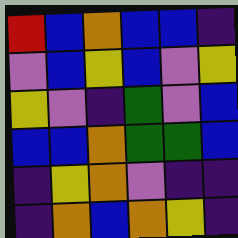[["red", "blue", "orange", "blue", "blue", "indigo"], ["violet", "blue", "yellow", "blue", "violet", "yellow"], ["yellow", "violet", "indigo", "green", "violet", "blue"], ["blue", "blue", "orange", "green", "green", "blue"], ["indigo", "yellow", "orange", "violet", "indigo", "indigo"], ["indigo", "orange", "blue", "orange", "yellow", "indigo"]]